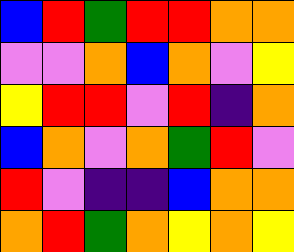[["blue", "red", "green", "red", "red", "orange", "orange"], ["violet", "violet", "orange", "blue", "orange", "violet", "yellow"], ["yellow", "red", "red", "violet", "red", "indigo", "orange"], ["blue", "orange", "violet", "orange", "green", "red", "violet"], ["red", "violet", "indigo", "indigo", "blue", "orange", "orange"], ["orange", "red", "green", "orange", "yellow", "orange", "yellow"]]